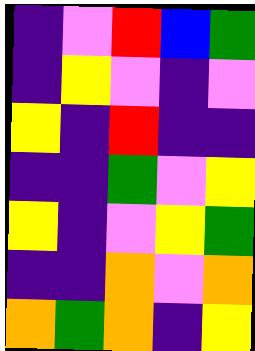[["indigo", "violet", "red", "blue", "green"], ["indigo", "yellow", "violet", "indigo", "violet"], ["yellow", "indigo", "red", "indigo", "indigo"], ["indigo", "indigo", "green", "violet", "yellow"], ["yellow", "indigo", "violet", "yellow", "green"], ["indigo", "indigo", "orange", "violet", "orange"], ["orange", "green", "orange", "indigo", "yellow"]]